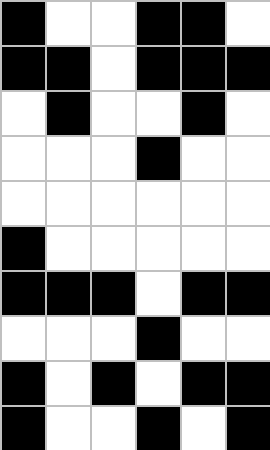[["black", "white", "white", "black", "black", "white"], ["black", "black", "white", "black", "black", "black"], ["white", "black", "white", "white", "black", "white"], ["white", "white", "white", "black", "white", "white"], ["white", "white", "white", "white", "white", "white"], ["black", "white", "white", "white", "white", "white"], ["black", "black", "black", "white", "black", "black"], ["white", "white", "white", "black", "white", "white"], ["black", "white", "black", "white", "black", "black"], ["black", "white", "white", "black", "white", "black"]]